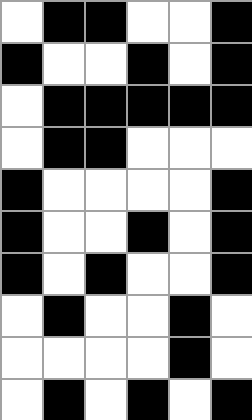[["white", "black", "black", "white", "white", "black"], ["black", "white", "white", "black", "white", "black"], ["white", "black", "black", "black", "black", "black"], ["white", "black", "black", "white", "white", "white"], ["black", "white", "white", "white", "white", "black"], ["black", "white", "white", "black", "white", "black"], ["black", "white", "black", "white", "white", "black"], ["white", "black", "white", "white", "black", "white"], ["white", "white", "white", "white", "black", "white"], ["white", "black", "white", "black", "white", "black"]]